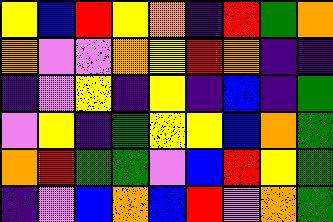[["yellow", "blue", "red", "yellow", "orange", "indigo", "red", "green", "orange"], ["orange", "violet", "violet", "orange", "yellow", "red", "orange", "indigo", "indigo"], ["indigo", "violet", "yellow", "indigo", "yellow", "indigo", "blue", "indigo", "green"], ["violet", "yellow", "indigo", "green", "yellow", "yellow", "blue", "orange", "green"], ["orange", "red", "green", "green", "violet", "blue", "red", "yellow", "green"], ["indigo", "violet", "blue", "orange", "blue", "red", "violet", "orange", "green"]]